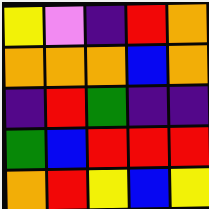[["yellow", "violet", "indigo", "red", "orange"], ["orange", "orange", "orange", "blue", "orange"], ["indigo", "red", "green", "indigo", "indigo"], ["green", "blue", "red", "red", "red"], ["orange", "red", "yellow", "blue", "yellow"]]